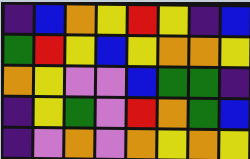[["indigo", "blue", "orange", "yellow", "red", "yellow", "indigo", "blue"], ["green", "red", "yellow", "blue", "yellow", "orange", "orange", "yellow"], ["orange", "yellow", "violet", "violet", "blue", "green", "green", "indigo"], ["indigo", "yellow", "green", "violet", "red", "orange", "green", "blue"], ["indigo", "violet", "orange", "violet", "orange", "yellow", "orange", "yellow"]]